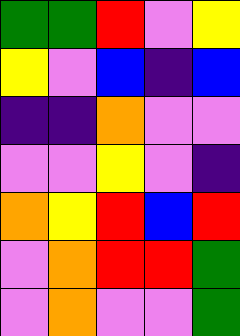[["green", "green", "red", "violet", "yellow"], ["yellow", "violet", "blue", "indigo", "blue"], ["indigo", "indigo", "orange", "violet", "violet"], ["violet", "violet", "yellow", "violet", "indigo"], ["orange", "yellow", "red", "blue", "red"], ["violet", "orange", "red", "red", "green"], ["violet", "orange", "violet", "violet", "green"]]